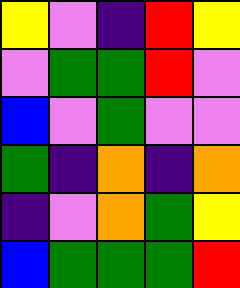[["yellow", "violet", "indigo", "red", "yellow"], ["violet", "green", "green", "red", "violet"], ["blue", "violet", "green", "violet", "violet"], ["green", "indigo", "orange", "indigo", "orange"], ["indigo", "violet", "orange", "green", "yellow"], ["blue", "green", "green", "green", "red"]]